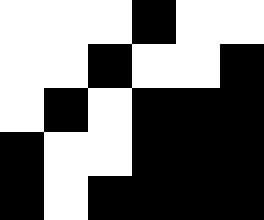[["white", "white", "white", "black", "white", "white"], ["white", "white", "black", "white", "white", "black"], ["white", "black", "white", "black", "black", "black"], ["black", "white", "white", "black", "black", "black"], ["black", "white", "black", "black", "black", "black"]]